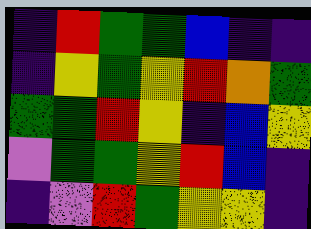[["indigo", "red", "green", "green", "blue", "indigo", "indigo"], ["indigo", "yellow", "green", "yellow", "red", "orange", "green"], ["green", "green", "red", "yellow", "indigo", "blue", "yellow"], ["violet", "green", "green", "yellow", "red", "blue", "indigo"], ["indigo", "violet", "red", "green", "yellow", "yellow", "indigo"]]